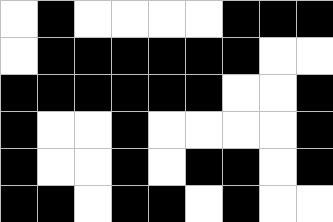[["white", "black", "white", "white", "white", "white", "black", "black", "black"], ["white", "black", "black", "black", "black", "black", "black", "white", "white"], ["black", "black", "black", "black", "black", "black", "white", "white", "black"], ["black", "white", "white", "black", "white", "white", "white", "white", "black"], ["black", "white", "white", "black", "white", "black", "black", "white", "black"], ["black", "black", "white", "black", "black", "white", "black", "white", "white"]]